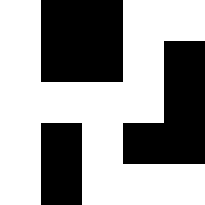[["white", "black", "black", "white", "white"], ["white", "black", "black", "white", "black"], ["white", "white", "white", "white", "black"], ["white", "black", "white", "black", "black"], ["white", "black", "white", "white", "white"]]